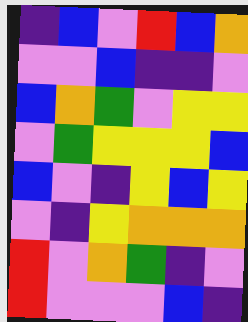[["indigo", "blue", "violet", "red", "blue", "orange"], ["violet", "violet", "blue", "indigo", "indigo", "violet"], ["blue", "orange", "green", "violet", "yellow", "yellow"], ["violet", "green", "yellow", "yellow", "yellow", "blue"], ["blue", "violet", "indigo", "yellow", "blue", "yellow"], ["violet", "indigo", "yellow", "orange", "orange", "orange"], ["red", "violet", "orange", "green", "indigo", "violet"], ["red", "violet", "violet", "violet", "blue", "indigo"]]